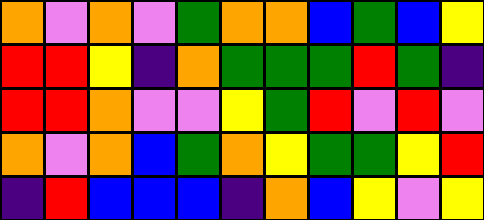[["orange", "violet", "orange", "violet", "green", "orange", "orange", "blue", "green", "blue", "yellow"], ["red", "red", "yellow", "indigo", "orange", "green", "green", "green", "red", "green", "indigo"], ["red", "red", "orange", "violet", "violet", "yellow", "green", "red", "violet", "red", "violet"], ["orange", "violet", "orange", "blue", "green", "orange", "yellow", "green", "green", "yellow", "red"], ["indigo", "red", "blue", "blue", "blue", "indigo", "orange", "blue", "yellow", "violet", "yellow"]]